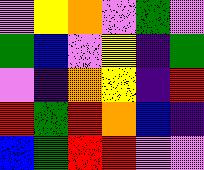[["violet", "yellow", "orange", "violet", "green", "violet"], ["green", "blue", "violet", "yellow", "indigo", "green"], ["violet", "indigo", "orange", "yellow", "indigo", "red"], ["red", "green", "red", "orange", "blue", "indigo"], ["blue", "green", "red", "red", "violet", "violet"]]